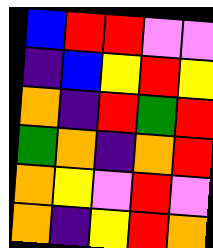[["blue", "red", "red", "violet", "violet"], ["indigo", "blue", "yellow", "red", "yellow"], ["orange", "indigo", "red", "green", "red"], ["green", "orange", "indigo", "orange", "red"], ["orange", "yellow", "violet", "red", "violet"], ["orange", "indigo", "yellow", "red", "orange"]]